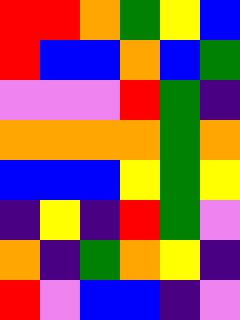[["red", "red", "orange", "green", "yellow", "blue"], ["red", "blue", "blue", "orange", "blue", "green"], ["violet", "violet", "violet", "red", "green", "indigo"], ["orange", "orange", "orange", "orange", "green", "orange"], ["blue", "blue", "blue", "yellow", "green", "yellow"], ["indigo", "yellow", "indigo", "red", "green", "violet"], ["orange", "indigo", "green", "orange", "yellow", "indigo"], ["red", "violet", "blue", "blue", "indigo", "violet"]]